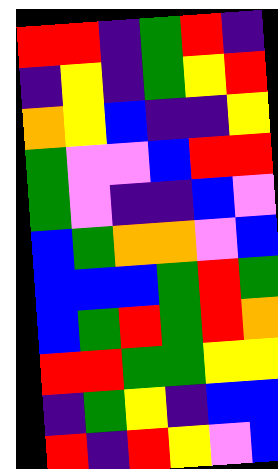[["red", "red", "indigo", "green", "red", "indigo"], ["indigo", "yellow", "indigo", "green", "yellow", "red"], ["orange", "yellow", "blue", "indigo", "indigo", "yellow"], ["green", "violet", "violet", "blue", "red", "red"], ["green", "violet", "indigo", "indigo", "blue", "violet"], ["blue", "green", "orange", "orange", "violet", "blue"], ["blue", "blue", "blue", "green", "red", "green"], ["blue", "green", "red", "green", "red", "orange"], ["red", "red", "green", "green", "yellow", "yellow"], ["indigo", "green", "yellow", "indigo", "blue", "blue"], ["red", "indigo", "red", "yellow", "violet", "blue"]]